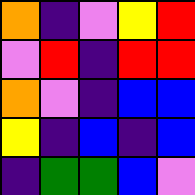[["orange", "indigo", "violet", "yellow", "red"], ["violet", "red", "indigo", "red", "red"], ["orange", "violet", "indigo", "blue", "blue"], ["yellow", "indigo", "blue", "indigo", "blue"], ["indigo", "green", "green", "blue", "violet"]]